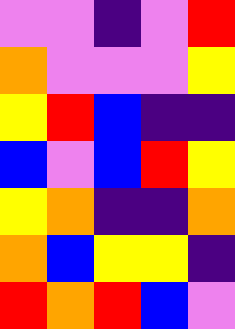[["violet", "violet", "indigo", "violet", "red"], ["orange", "violet", "violet", "violet", "yellow"], ["yellow", "red", "blue", "indigo", "indigo"], ["blue", "violet", "blue", "red", "yellow"], ["yellow", "orange", "indigo", "indigo", "orange"], ["orange", "blue", "yellow", "yellow", "indigo"], ["red", "orange", "red", "blue", "violet"]]